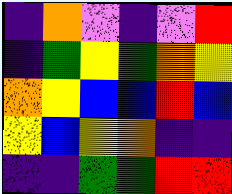[["indigo", "orange", "violet", "indigo", "violet", "red"], ["indigo", "green", "yellow", "green", "orange", "yellow"], ["orange", "yellow", "blue", "blue", "red", "blue"], ["yellow", "blue", "yellow", "orange", "indigo", "indigo"], ["indigo", "indigo", "green", "green", "red", "red"]]